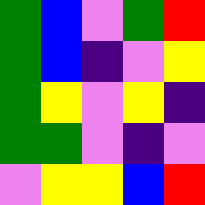[["green", "blue", "violet", "green", "red"], ["green", "blue", "indigo", "violet", "yellow"], ["green", "yellow", "violet", "yellow", "indigo"], ["green", "green", "violet", "indigo", "violet"], ["violet", "yellow", "yellow", "blue", "red"]]